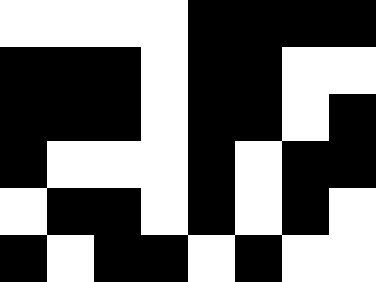[["white", "white", "white", "white", "black", "black", "black", "black"], ["black", "black", "black", "white", "black", "black", "white", "white"], ["black", "black", "black", "white", "black", "black", "white", "black"], ["black", "white", "white", "white", "black", "white", "black", "black"], ["white", "black", "black", "white", "black", "white", "black", "white"], ["black", "white", "black", "black", "white", "black", "white", "white"]]